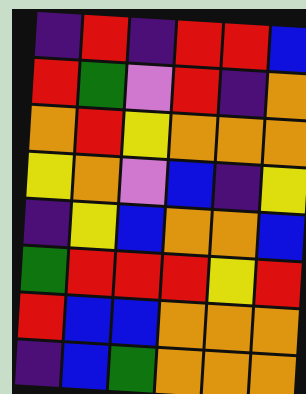[["indigo", "red", "indigo", "red", "red", "blue"], ["red", "green", "violet", "red", "indigo", "orange"], ["orange", "red", "yellow", "orange", "orange", "orange"], ["yellow", "orange", "violet", "blue", "indigo", "yellow"], ["indigo", "yellow", "blue", "orange", "orange", "blue"], ["green", "red", "red", "red", "yellow", "red"], ["red", "blue", "blue", "orange", "orange", "orange"], ["indigo", "blue", "green", "orange", "orange", "orange"]]